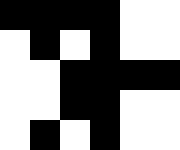[["black", "black", "black", "black", "white", "white"], ["white", "black", "white", "black", "white", "white"], ["white", "white", "black", "black", "black", "black"], ["white", "white", "black", "black", "white", "white"], ["white", "black", "white", "black", "white", "white"]]